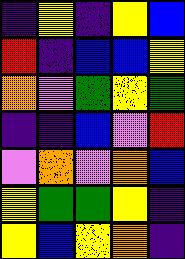[["indigo", "yellow", "indigo", "yellow", "blue"], ["red", "indigo", "blue", "blue", "yellow"], ["orange", "violet", "green", "yellow", "green"], ["indigo", "indigo", "blue", "violet", "red"], ["violet", "orange", "violet", "orange", "blue"], ["yellow", "green", "green", "yellow", "indigo"], ["yellow", "blue", "yellow", "orange", "indigo"]]